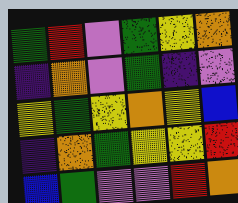[["green", "red", "violet", "green", "yellow", "orange"], ["indigo", "orange", "violet", "green", "indigo", "violet"], ["yellow", "green", "yellow", "orange", "yellow", "blue"], ["indigo", "orange", "green", "yellow", "yellow", "red"], ["blue", "green", "violet", "violet", "red", "orange"]]